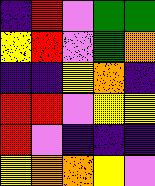[["indigo", "red", "violet", "green", "green"], ["yellow", "red", "violet", "green", "orange"], ["indigo", "indigo", "yellow", "orange", "indigo"], ["red", "red", "violet", "yellow", "yellow"], ["red", "violet", "indigo", "indigo", "indigo"], ["yellow", "orange", "orange", "yellow", "violet"]]